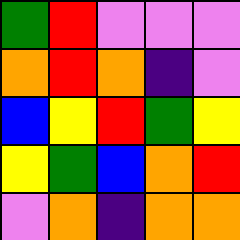[["green", "red", "violet", "violet", "violet"], ["orange", "red", "orange", "indigo", "violet"], ["blue", "yellow", "red", "green", "yellow"], ["yellow", "green", "blue", "orange", "red"], ["violet", "orange", "indigo", "orange", "orange"]]